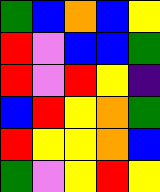[["green", "blue", "orange", "blue", "yellow"], ["red", "violet", "blue", "blue", "green"], ["red", "violet", "red", "yellow", "indigo"], ["blue", "red", "yellow", "orange", "green"], ["red", "yellow", "yellow", "orange", "blue"], ["green", "violet", "yellow", "red", "yellow"]]